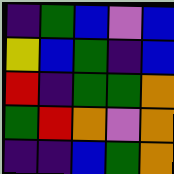[["indigo", "green", "blue", "violet", "blue"], ["yellow", "blue", "green", "indigo", "blue"], ["red", "indigo", "green", "green", "orange"], ["green", "red", "orange", "violet", "orange"], ["indigo", "indigo", "blue", "green", "orange"]]